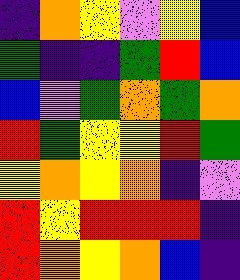[["indigo", "orange", "yellow", "violet", "yellow", "blue"], ["green", "indigo", "indigo", "green", "red", "blue"], ["blue", "violet", "green", "orange", "green", "orange"], ["red", "green", "yellow", "yellow", "red", "green"], ["yellow", "orange", "yellow", "orange", "indigo", "violet"], ["red", "yellow", "red", "red", "red", "indigo"], ["red", "orange", "yellow", "orange", "blue", "indigo"]]